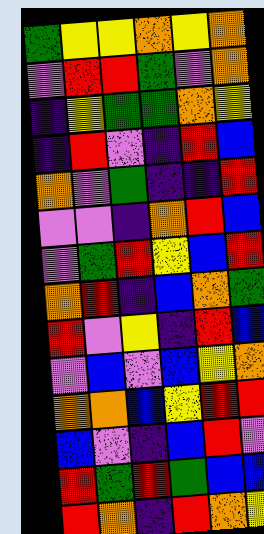[["green", "yellow", "yellow", "orange", "yellow", "orange"], ["violet", "red", "red", "green", "violet", "orange"], ["indigo", "yellow", "green", "green", "orange", "yellow"], ["indigo", "red", "violet", "indigo", "red", "blue"], ["orange", "violet", "green", "indigo", "indigo", "red"], ["violet", "violet", "indigo", "orange", "red", "blue"], ["violet", "green", "red", "yellow", "blue", "red"], ["orange", "red", "indigo", "blue", "orange", "green"], ["red", "violet", "yellow", "indigo", "red", "blue"], ["violet", "blue", "violet", "blue", "yellow", "orange"], ["orange", "orange", "blue", "yellow", "red", "red"], ["blue", "violet", "indigo", "blue", "red", "violet"], ["red", "green", "red", "green", "blue", "blue"], ["red", "orange", "indigo", "red", "orange", "yellow"]]